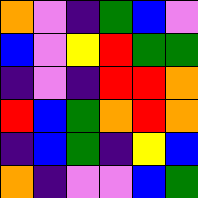[["orange", "violet", "indigo", "green", "blue", "violet"], ["blue", "violet", "yellow", "red", "green", "green"], ["indigo", "violet", "indigo", "red", "red", "orange"], ["red", "blue", "green", "orange", "red", "orange"], ["indigo", "blue", "green", "indigo", "yellow", "blue"], ["orange", "indigo", "violet", "violet", "blue", "green"]]